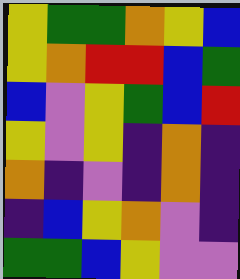[["yellow", "green", "green", "orange", "yellow", "blue"], ["yellow", "orange", "red", "red", "blue", "green"], ["blue", "violet", "yellow", "green", "blue", "red"], ["yellow", "violet", "yellow", "indigo", "orange", "indigo"], ["orange", "indigo", "violet", "indigo", "orange", "indigo"], ["indigo", "blue", "yellow", "orange", "violet", "indigo"], ["green", "green", "blue", "yellow", "violet", "violet"]]